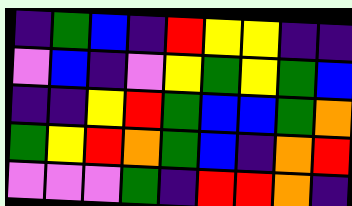[["indigo", "green", "blue", "indigo", "red", "yellow", "yellow", "indigo", "indigo"], ["violet", "blue", "indigo", "violet", "yellow", "green", "yellow", "green", "blue"], ["indigo", "indigo", "yellow", "red", "green", "blue", "blue", "green", "orange"], ["green", "yellow", "red", "orange", "green", "blue", "indigo", "orange", "red"], ["violet", "violet", "violet", "green", "indigo", "red", "red", "orange", "indigo"]]